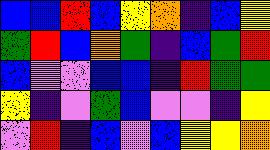[["blue", "blue", "red", "blue", "yellow", "orange", "indigo", "blue", "yellow"], ["green", "red", "blue", "orange", "green", "indigo", "blue", "green", "red"], ["blue", "violet", "violet", "blue", "blue", "indigo", "red", "green", "green"], ["yellow", "indigo", "violet", "green", "blue", "violet", "violet", "indigo", "yellow"], ["violet", "red", "indigo", "blue", "violet", "blue", "yellow", "yellow", "orange"]]